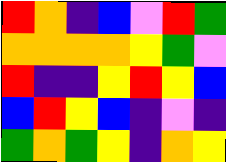[["red", "orange", "indigo", "blue", "violet", "red", "green"], ["orange", "orange", "orange", "orange", "yellow", "green", "violet"], ["red", "indigo", "indigo", "yellow", "red", "yellow", "blue"], ["blue", "red", "yellow", "blue", "indigo", "violet", "indigo"], ["green", "orange", "green", "yellow", "indigo", "orange", "yellow"]]